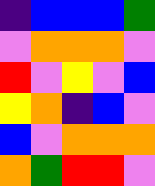[["indigo", "blue", "blue", "blue", "green"], ["violet", "orange", "orange", "orange", "violet"], ["red", "violet", "yellow", "violet", "blue"], ["yellow", "orange", "indigo", "blue", "violet"], ["blue", "violet", "orange", "orange", "orange"], ["orange", "green", "red", "red", "violet"]]